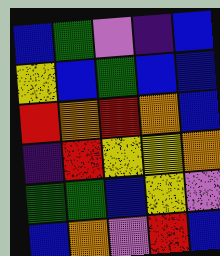[["blue", "green", "violet", "indigo", "blue"], ["yellow", "blue", "green", "blue", "blue"], ["red", "orange", "red", "orange", "blue"], ["indigo", "red", "yellow", "yellow", "orange"], ["green", "green", "blue", "yellow", "violet"], ["blue", "orange", "violet", "red", "blue"]]